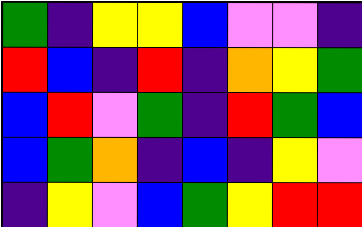[["green", "indigo", "yellow", "yellow", "blue", "violet", "violet", "indigo"], ["red", "blue", "indigo", "red", "indigo", "orange", "yellow", "green"], ["blue", "red", "violet", "green", "indigo", "red", "green", "blue"], ["blue", "green", "orange", "indigo", "blue", "indigo", "yellow", "violet"], ["indigo", "yellow", "violet", "blue", "green", "yellow", "red", "red"]]